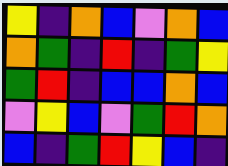[["yellow", "indigo", "orange", "blue", "violet", "orange", "blue"], ["orange", "green", "indigo", "red", "indigo", "green", "yellow"], ["green", "red", "indigo", "blue", "blue", "orange", "blue"], ["violet", "yellow", "blue", "violet", "green", "red", "orange"], ["blue", "indigo", "green", "red", "yellow", "blue", "indigo"]]